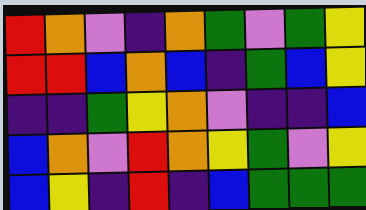[["red", "orange", "violet", "indigo", "orange", "green", "violet", "green", "yellow"], ["red", "red", "blue", "orange", "blue", "indigo", "green", "blue", "yellow"], ["indigo", "indigo", "green", "yellow", "orange", "violet", "indigo", "indigo", "blue"], ["blue", "orange", "violet", "red", "orange", "yellow", "green", "violet", "yellow"], ["blue", "yellow", "indigo", "red", "indigo", "blue", "green", "green", "green"]]